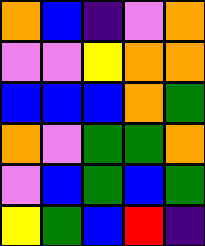[["orange", "blue", "indigo", "violet", "orange"], ["violet", "violet", "yellow", "orange", "orange"], ["blue", "blue", "blue", "orange", "green"], ["orange", "violet", "green", "green", "orange"], ["violet", "blue", "green", "blue", "green"], ["yellow", "green", "blue", "red", "indigo"]]